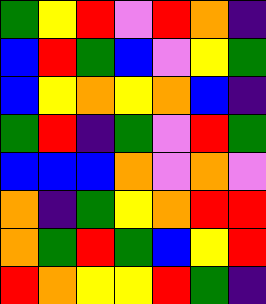[["green", "yellow", "red", "violet", "red", "orange", "indigo"], ["blue", "red", "green", "blue", "violet", "yellow", "green"], ["blue", "yellow", "orange", "yellow", "orange", "blue", "indigo"], ["green", "red", "indigo", "green", "violet", "red", "green"], ["blue", "blue", "blue", "orange", "violet", "orange", "violet"], ["orange", "indigo", "green", "yellow", "orange", "red", "red"], ["orange", "green", "red", "green", "blue", "yellow", "red"], ["red", "orange", "yellow", "yellow", "red", "green", "indigo"]]